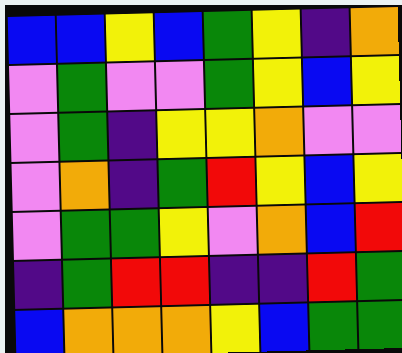[["blue", "blue", "yellow", "blue", "green", "yellow", "indigo", "orange"], ["violet", "green", "violet", "violet", "green", "yellow", "blue", "yellow"], ["violet", "green", "indigo", "yellow", "yellow", "orange", "violet", "violet"], ["violet", "orange", "indigo", "green", "red", "yellow", "blue", "yellow"], ["violet", "green", "green", "yellow", "violet", "orange", "blue", "red"], ["indigo", "green", "red", "red", "indigo", "indigo", "red", "green"], ["blue", "orange", "orange", "orange", "yellow", "blue", "green", "green"]]